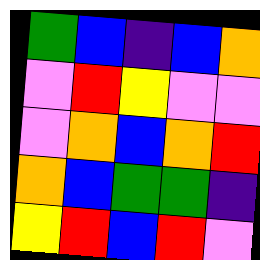[["green", "blue", "indigo", "blue", "orange"], ["violet", "red", "yellow", "violet", "violet"], ["violet", "orange", "blue", "orange", "red"], ["orange", "blue", "green", "green", "indigo"], ["yellow", "red", "blue", "red", "violet"]]